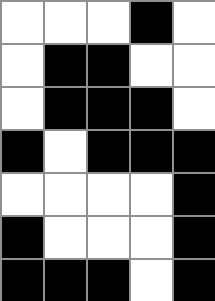[["white", "white", "white", "black", "white"], ["white", "black", "black", "white", "white"], ["white", "black", "black", "black", "white"], ["black", "white", "black", "black", "black"], ["white", "white", "white", "white", "black"], ["black", "white", "white", "white", "black"], ["black", "black", "black", "white", "black"]]